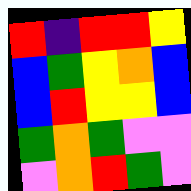[["red", "indigo", "red", "red", "yellow"], ["blue", "green", "yellow", "orange", "blue"], ["blue", "red", "yellow", "yellow", "blue"], ["green", "orange", "green", "violet", "violet"], ["violet", "orange", "red", "green", "violet"]]